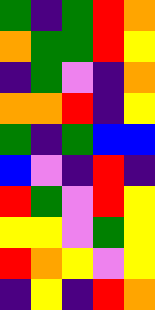[["green", "indigo", "green", "red", "orange"], ["orange", "green", "green", "red", "yellow"], ["indigo", "green", "violet", "indigo", "orange"], ["orange", "orange", "red", "indigo", "yellow"], ["green", "indigo", "green", "blue", "blue"], ["blue", "violet", "indigo", "red", "indigo"], ["red", "green", "violet", "red", "yellow"], ["yellow", "yellow", "violet", "green", "yellow"], ["red", "orange", "yellow", "violet", "yellow"], ["indigo", "yellow", "indigo", "red", "orange"]]